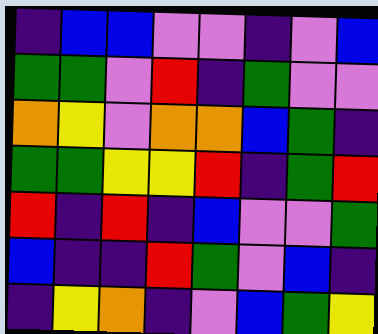[["indigo", "blue", "blue", "violet", "violet", "indigo", "violet", "blue"], ["green", "green", "violet", "red", "indigo", "green", "violet", "violet"], ["orange", "yellow", "violet", "orange", "orange", "blue", "green", "indigo"], ["green", "green", "yellow", "yellow", "red", "indigo", "green", "red"], ["red", "indigo", "red", "indigo", "blue", "violet", "violet", "green"], ["blue", "indigo", "indigo", "red", "green", "violet", "blue", "indigo"], ["indigo", "yellow", "orange", "indigo", "violet", "blue", "green", "yellow"]]